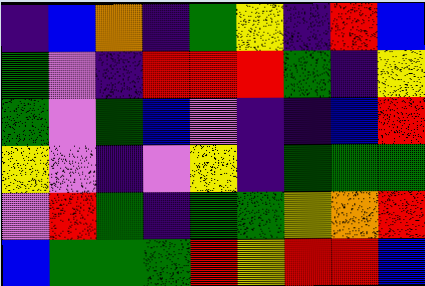[["indigo", "blue", "orange", "indigo", "green", "yellow", "indigo", "red", "blue"], ["green", "violet", "indigo", "red", "red", "red", "green", "indigo", "yellow"], ["green", "violet", "green", "blue", "violet", "indigo", "indigo", "blue", "red"], ["yellow", "violet", "indigo", "violet", "yellow", "indigo", "green", "green", "green"], ["violet", "red", "green", "indigo", "green", "green", "yellow", "orange", "red"], ["blue", "green", "green", "green", "red", "yellow", "red", "red", "blue"]]